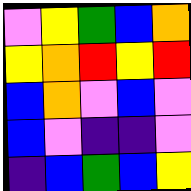[["violet", "yellow", "green", "blue", "orange"], ["yellow", "orange", "red", "yellow", "red"], ["blue", "orange", "violet", "blue", "violet"], ["blue", "violet", "indigo", "indigo", "violet"], ["indigo", "blue", "green", "blue", "yellow"]]